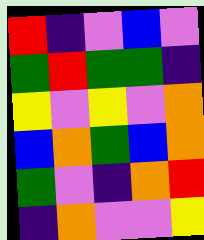[["red", "indigo", "violet", "blue", "violet"], ["green", "red", "green", "green", "indigo"], ["yellow", "violet", "yellow", "violet", "orange"], ["blue", "orange", "green", "blue", "orange"], ["green", "violet", "indigo", "orange", "red"], ["indigo", "orange", "violet", "violet", "yellow"]]